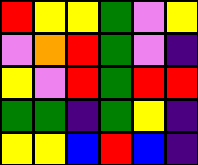[["red", "yellow", "yellow", "green", "violet", "yellow"], ["violet", "orange", "red", "green", "violet", "indigo"], ["yellow", "violet", "red", "green", "red", "red"], ["green", "green", "indigo", "green", "yellow", "indigo"], ["yellow", "yellow", "blue", "red", "blue", "indigo"]]